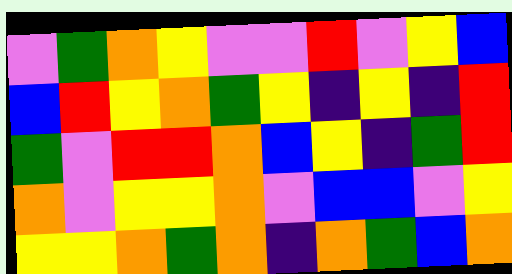[["violet", "green", "orange", "yellow", "violet", "violet", "red", "violet", "yellow", "blue"], ["blue", "red", "yellow", "orange", "green", "yellow", "indigo", "yellow", "indigo", "red"], ["green", "violet", "red", "red", "orange", "blue", "yellow", "indigo", "green", "red"], ["orange", "violet", "yellow", "yellow", "orange", "violet", "blue", "blue", "violet", "yellow"], ["yellow", "yellow", "orange", "green", "orange", "indigo", "orange", "green", "blue", "orange"]]